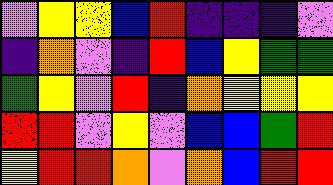[["violet", "yellow", "yellow", "blue", "red", "indigo", "indigo", "indigo", "violet"], ["indigo", "orange", "violet", "indigo", "red", "blue", "yellow", "green", "green"], ["green", "yellow", "violet", "red", "indigo", "orange", "yellow", "yellow", "yellow"], ["red", "red", "violet", "yellow", "violet", "blue", "blue", "green", "red"], ["yellow", "red", "red", "orange", "violet", "orange", "blue", "red", "red"]]